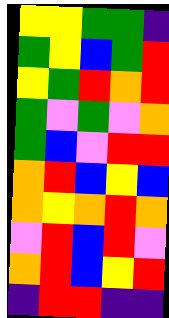[["yellow", "yellow", "green", "green", "indigo"], ["green", "yellow", "blue", "green", "red"], ["yellow", "green", "red", "orange", "red"], ["green", "violet", "green", "violet", "orange"], ["green", "blue", "violet", "red", "red"], ["orange", "red", "blue", "yellow", "blue"], ["orange", "yellow", "orange", "red", "orange"], ["violet", "red", "blue", "red", "violet"], ["orange", "red", "blue", "yellow", "red"], ["indigo", "red", "red", "indigo", "indigo"]]